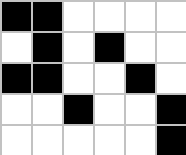[["black", "black", "white", "white", "white", "white"], ["white", "black", "white", "black", "white", "white"], ["black", "black", "white", "white", "black", "white"], ["white", "white", "black", "white", "white", "black"], ["white", "white", "white", "white", "white", "black"]]